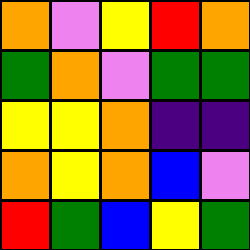[["orange", "violet", "yellow", "red", "orange"], ["green", "orange", "violet", "green", "green"], ["yellow", "yellow", "orange", "indigo", "indigo"], ["orange", "yellow", "orange", "blue", "violet"], ["red", "green", "blue", "yellow", "green"]]